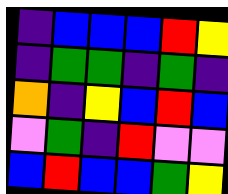[["indigo", "blue", "blue", "blue", "red", "yellow"], ["indigo", "green", "green", "indigo", "green", "indigo"], ["orange", "indigo", "yellow", "blue", "red", "blue"], ["violet", "green", "indigo", "red", "violet", "violet"], ["blue", "red", "blue", "blue", "green", "yellow"]]